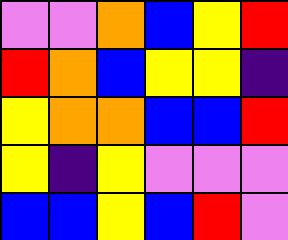[["violet", "violet", "orange", "blue", "yellow", "red"], ["red", "orange", "blue", "yellow", "yellow", "indigo"], ["yellow", "orange", "orange", "blue", "blue", "red"], ["yellow", "indigo", "yellow", "violet", "violet", "violet"], ["blue", "blue", "yellow", "blue", "red", "violet"]]